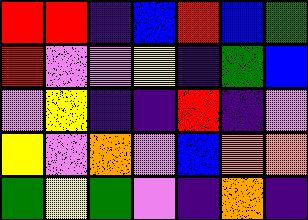[["red", "red", "indigo", "blue", "red", "blue", "green"], ["red", "violet", "violet", "yellow", "indigo", "green", "blue"], ["violet", "yellow", "indigo", "indigo", "red", "indigo", "violet"], ["yellow", "violet", "orange", "violet", "blue", "orange", "orange"], ["green", "yellow", "green", "violet", "indigo", "orange", "indigo"]]